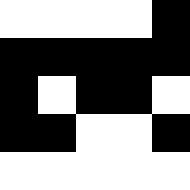[["white", "white", "white", "white", "black"], ["black", "black", "black", "black", "black"], ["black", "white", "black", "black", "white"], ["black", "black", "white", "white", "black"], ["white", "white", "white", "white", "white"]]